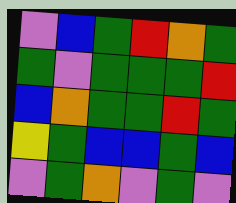[["violet", "blue", "green", "red", "orange", "green"], ["green", "violet", "green", "green", "green", "red"], ["blue", "orange", "green", "green", "red", "green"], ["yellow", "green", "blue", "blue", "green", "blue"], ["violet", "green", "orange", "violet", "green", "violet"]]